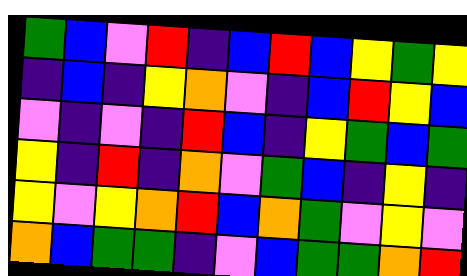[["green", "blue", "violet", "red", "indigo", "blue", "red", "blue", "yellow", "green", "yellow"], ["indigo", "blue", "indigo", "yellow", "orange", "violet", "indigo", "blue", "red", "yellow", "blue"], ["violet", "indigo", "violet", "indigo", "red", "blue", "indigo", "yellow", "green", "blue", "green"], ["yellow", "indigo", "red", "indigo", "orange", "violet", "green", "blue", "indigo", "yellow", "indigo"], ["yellow", "violet", "yellow", "orange", "red", "blue", "orange", "green", "violet", "yellow", "violet"], ["orange", "blue", "green", "green", "indigo", "violet", "blue", "green", "green", "orange", "red"]]